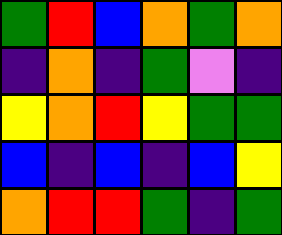[["green", "red", "blue", "orange", "green", "orange"], ["indigo", "orange", "indigo", "green", "violet", "indigo"], ["yellow", "orange", "red", "yellow", "green", "green"], ["blue", "indigo", "blue", "indigo", "blue", "yellow"], ["orange", "red", "red", "green", "indigo", "green"]]